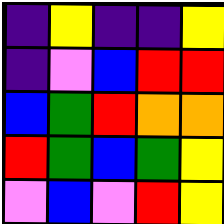[["indigo", "yellow", "indigo", "indigo", "yellow"], ["indigo", "violet", "blue", "red", "red"], ["blue", "green", "red", "orange", "orange"], ["red", "green", "blue", "green", "yellow"], ["violet", "blue", "violet", "red", "yellow"]]